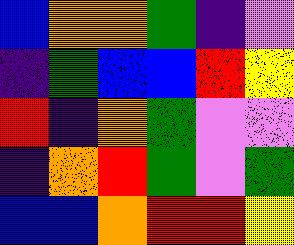[["blue", "orange", "orange", "green", "indigo", "violet"], ["indigo", "green", "blue", "blue", "red", "yellow"], ["red", "indigo", "orange", "green", "violet", "violet"], ["indigo", "orange", "red", "green", "violet", "green"], ["blue", "blue", "orange", "red", "red", "yellow"]]